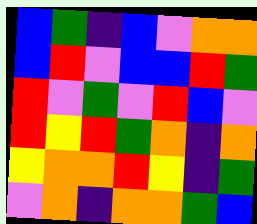[["blue", "green", "indigo", "blue", "violet", "orange", "orange"], ["blue", "red", "violet", "blue", "blue", "red", "green"], ["red", "violet", "green", "violet", "red", "blue", "violet"], ["red", "yellow", "red", "green", "orange", "indigo", "orange"], ["yellow", "orange", "orange", "red", "yellow", "indigo", "green"], ["violet", "orange", "indigo", "orange", "orange", "green", "blue"]]